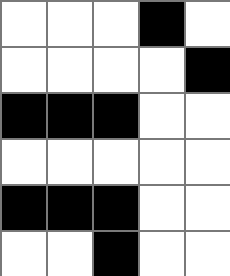[["white", "white", "white", "black", "white"], ["white", "white", "white", "white", "black"], ["black", "black", "black", "white", "white"], ["white", "white", "white", "white", "white"], ["black", "black", "black", "white", "white"], ["white", "white", "black", "white", "white"]]